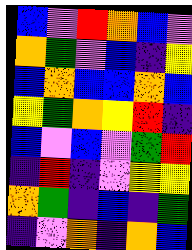[["blue", "violet", "red", "orange", "blue", "violet"], ["orange", "green", "violet", "blue", "indigo", "yellow"], ["blue", "orange", "blue", "blue", "orange", "blue"], ["yellow", "green", "orange", "yellow", "red", "indigo"], ["blue", "violet", "blue", "violet", "green", "red"], ["indigo", "red", "indigo", "violet", "yellow", "yellow"], ["orange", "green", "indigo", "blue", "indigo", "green"], ["indigo", "violet", "orange", "indigo", "orange", "blue"]]